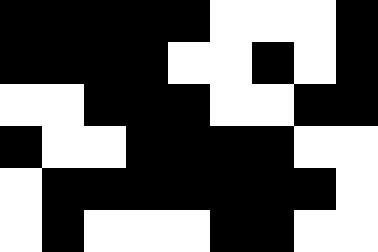[["black", "black", "black", "black", "black", "white", "white", "white", "black"], ["black", "black", "black", "black", "white", "white", "black", "white", "black"], ["white", "white", "black", "black", "black", "white", "white", "black", "black"], ["black", "white", "white", "black", "black", "black", "black", "white", "white"], ["white", "black", "black", "black", "black", "black", "black", "black", "white"], ["white", "black", "white", "white", "white", "black", "black", "white", "white"]]